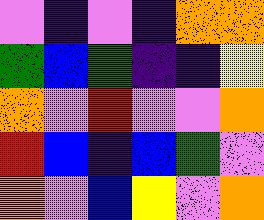[["violet", "indigo", "violet", "indigo", "orange", "orange"], ["green", "blue", "green", "indigo", "indigo", "yellow"], ["orange", "violet", "red", "violet", "violet", "orange"], ["red", "blue", "indigo", "blue", "green", "violet"], ["orange", "violet", "blue", "yellow", "violet", "orange"]]